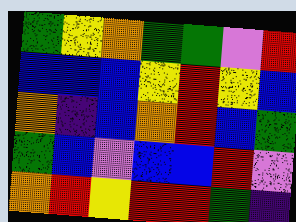[["green", "yellow", "orange", "green", "green", "violet", "red"], ["blue", "blue", "blue", "yellow", "red", "yellow", "blue"], ["orange", "indigo", "blue", "orange", "red", "blue", "green"], ["green", "blue", "violet", "blue", "blue", "red", "violet"], ["orange", "red", "yellow", "red", "red", "green", "indigo"]]